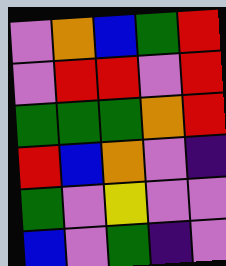[["violet", "orange", "blue", "green", "red"], ["violet", "red", "red", "violet", "red"], ["green", "green", "green", "orange", "red"], ["red", "blue", "orange", "violet", "indigo"], ["green", "violet", "yellow", "violet", "violet"], ["blue", "violet", "green", "indigo", "violet"]]